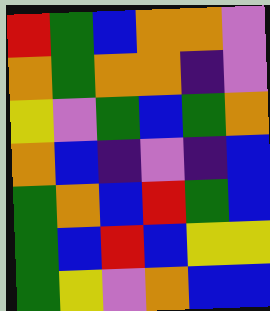[["red", "green", "blue", "orange", "orange", "violet"], ["orange", "green", "orange", "orange", "indigo", "violet"], ["yellow", "violet", "green", "blue", "green", "orange"], ["orange", "blue", "indigo", "violet", "indigo", "blue"], ["green", "orange", "blue", "red", "green", "blue"], ["green", "blue", "red", "blue", "yellow", "yellow"], ["green", "yellow", "violet", "orange", "blue", "blue"]]